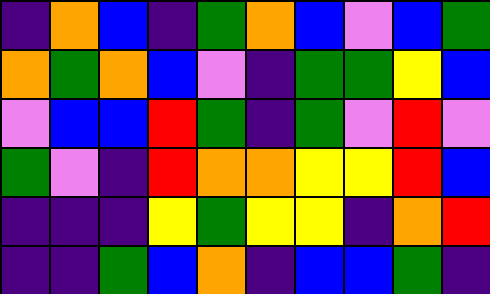[["indigo", "orange", "blue", "indigo", "green", "orange", "blue", "violet", "blue", "green"], ["orange", "green", "orange", "blue", "violet", "indigo", "green", "green", "yellow", "blue"], ["violet", "blue", "blue", "red", "green", "indigo", "green", "violet", "red", "violet"], ["green", "violet", "indigo", "red", "orange", "orange", "yellow", "yellow", "red", "blue"], ["indigo", "indigo", "indigo", "yellow", "green", "yellow", "yellow", "indigo", "orange", "red"], ["indigo", "indigo", "green", "blue", "orange", "indigo", "blue", "blue", "green", "indigo"]]